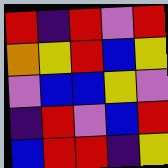[["red", "indigo", "red", "violet", "red"], ["orange", "yellow", "red", "blue", "yellow"], ["violet", "blue", "blue", "yellow", "violet"], ["indigo", "red", "violet", "blue", "red"], ["blue", "red", "red", "indigo", "yellow"]]